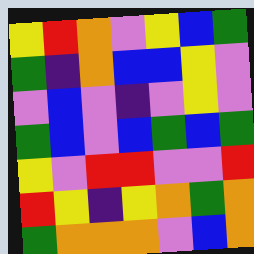[["yellow", "red", "orange", "violet", "yellow", "blue", "green"], ["green", "indigo", "orange", "blue", "blue", "yellow", "violet"], ["violet", "blue", "violet", "indigo", "violet", "yellow", "violet"], ["green", "blue", "violet", "blue", "green", "blue", "green"], ["yellow", "violet", "red", "red", "violet", "violet", "red"], ["red", "yellow", "indigo", "yellow", "orange", "green", "orange"], ["green", "orange", "orange", "orange", "violet", "blue", "orange"]]